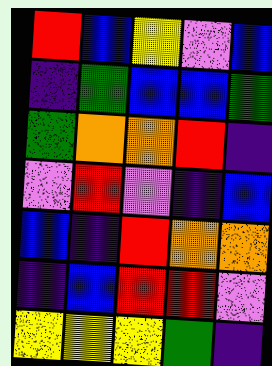[["red", "blue", "yellow", "violet", "blue"], ["indigo", "green", "blue", "blue", "green"], ["green", "orange", "orange", "red", "indigo"], ["violet", "red", "violet", "indigo", "blue"], ["blue", "indigo", "red", "orange", "orange"], ["indigo", "blue", "red", "red", "violet"], ["yellow", "yellow", "yellow", "green", "indigo"]]